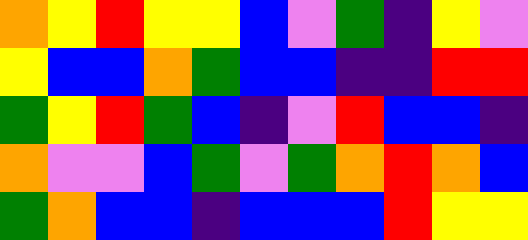[["orange", "yellow", "red", "yellow", "yellow", "blue", "violet", "green", "indigo", "yellow", "violet"], ["yellow", "blue", "blue", "orange", "green", "blue", "blue", "indigo", "indigo", "red", "red"], ["green", "yellow", "red", "green", "blue", "indigo", "violet", "red", "blue", "blue", "indigo"], ["orange", "violet", "violet", "blue", "green", "violet", "green", "orange", "red", "orange", "blue"], ["green", "orange", "blue", "blue", "indigo", "blue", "blue", "blue", "red", "yellow", "yellow"]]